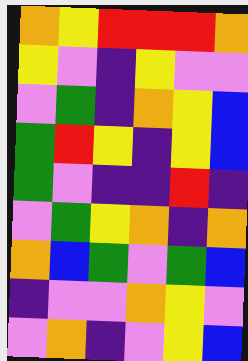[["orange", "yellow", "red", "red", "red", "orange"], ["yellow", "violet", "indigo", "yellow", "violet", "violet"], ["violet", "green", "indigo", "orange", "yellow", "blue"], ["green", "red", "yellow", "indigo", "yellow", "blue"], ["green", "violet", "indigo", "indigo", "red", "indigo"], ["violet", "green", "yellow", "orange", "indigo", "orange"], ["orange", "blue", "green", "violet", "green", "blue"], ["indigo", "violet", "violet", "orange", "yellow", "violet"], ["violet", "orange", "indigo", "violet", "yellow", "blue"]]